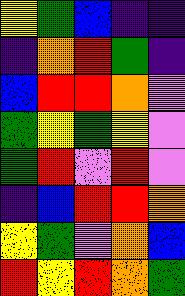[["yellow", "green", "blue", "indigo", "indigo"], ["indigo", "orange", "red", "green", "indigo"], ["blue", "red", "red", "orange", "violet"], ["green", "yellow", "green", "yellow", "violet"], ["green", "red", "violet", "red", "violet"], ["indigo", "blue", "red", "red", "orange"], ["yellow", "green", "violet", "orange", "blue"], ["red", "yellow", "red", "orange", "green"]]